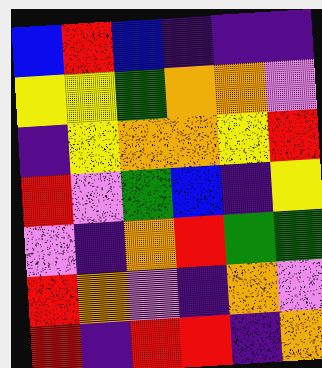[["blue", "red", "blue", "indigo", "indigo", "indigo"], ["yellow", "yellow", "green", "orange", "orange", "violet"], ["indigo", "yellow", "orange", "orange", "yellow", "red"], ["red", "violet", "green", "blue", "indigo", "yellow"], ["violet", "indigo", "orange", "red", "green", "green"], ["red", "orange", "violet", "indigo", "orange", "violet"], ["red", "indigo", "red", "red", "indigo", "orange"]]